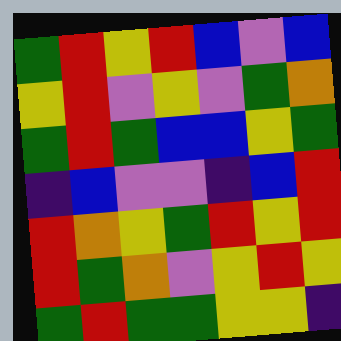[["green", "red", "yellow", "red", "blue", "violet", "blue"], ["yellow", "red", "violet", "yellow", "violet", "green", "orange"], ["green", "red", "green", "blue", "blue", "yellow", "green"], ["indigo", "blue", "violet", "violet", "indigo", "blue", "red"], ["red", "orange", "yellow", "green", "red", "yellow", "red"], ["red", "green", "orange", "violet", "yellow", "red", "yellow"], ["green", "red", "green", "green", "yellow", "yellow", "indigo"]]